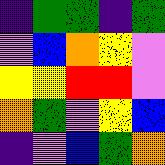[["indigo", "green", "green", "indigo", "green"], ["violet", "blue", "orange", "yellow", "violet"], ["yellow", "yellow", "red", "red", "violet"], ["orange", "green", "violet", "yellow", "blue"], ["indigo", "violet", "blue", "green", "orange"]]